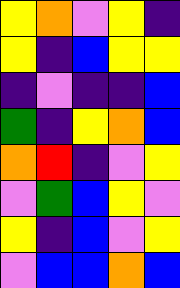[["yellow", "orange", "violet", "yellow", "indigo"], ["yellow", "indigo", "blue", "yellow", "yellow"], ["indigo", "violet", "indigo", "indigo", "blue"], ["green", "indigo", "yellow", "orange", "blue"], ["orange", "red", "indigo", "violet", "yellow"], ["violet", "green", "blue", "yellow", "violet"], ["yellow", "indigo", "blue", "violet", "yellow"], ["violet", "blue", "blue", "orange", "blue"]]